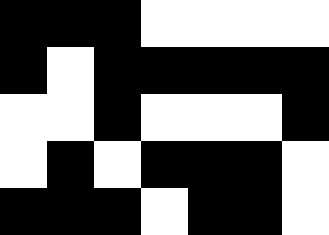[["black", "black", "black", "white", "white", "white", "white"], ["black", "white", "black", "black", "black", "black", "black"], ["white", "white", "black", "white", "white", "white", "black"], ["white", "black", "white", "black", "black", "black", "white"], ["black", "black", "black", "white", "black", "black", "white"]]